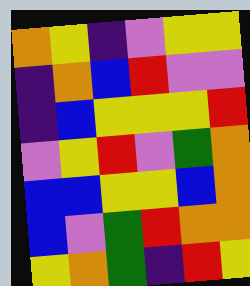[["orange", "yellow", "indigo", "violet", "yellow", "yellow"], ["indigo", "orange", "blue", "red", "violet", "violet"], ["indigo", "blue", "yellow", "yellow", "yellow", "red"], ["violet", "yellow", "red", "violet", "green", "orange"], ["blue", "blue", "yellow", "yellow", "blue", "orange"], ["blue", "violet", "green", "red", "orange", "orange"], ["yellow", "orange", "green", "indigo", "red", "yellow"]]